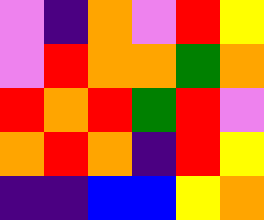[["violet", "indigo", "orange", "violet", "red", "yellow"], ["violet", "red", "orange", "orange", "green", "orange"], ["red", "orange", "red", "green", "red", "violet"], ["orange", "red", "orange", "indigo", "red", "yellow"], ["indigo", "indigo", "blue", "blue", "yellow", "orange"]]